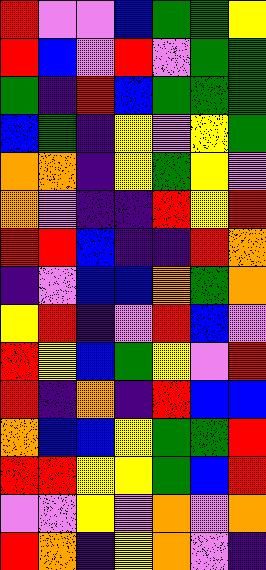[["red", "violet", "violet", "blue", "green", "green", "yellow"], ["red", "blue", "violet", "red", "violet", "green", "green"], ["green", "indigo", "red", "blue", "green", "green", "green"], ["blue", "green", "indigo", "yellow", "violet", "yellow", "green"], ["orange", "orange", "indigo", "yellow", "green", "yellow", "violet"], ["orange", "violet", "indigo", "indigo", "red", "yellow", "red"], ["red", "red", "blue", "indigo", "indigo", "red", "orange"], ["indigo", "violet", "blue", "blue", "orange", "green", "orange"], ["yellow", "red", "indigo", "violet", "red", "blue", "violet"], ["red", "yellow", "blue", "green", "yellow", "violet", "red"], ["red", "indigo", "orange", "indigo", "red", "blue", "blue"], ["orange", "blue", "blue", "yellow", "green", "green", "red"], ["red", "red", "yellow", "yellow", "green", "blue", "red"], ["violet", "violet", "yellow", "violet", "orange", "violet", "orange"], ["red", "orange", "indigo", "yellow", "orange", "violet", "indigo"]]